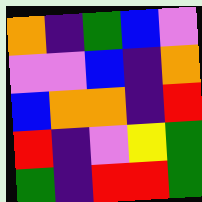[["orange", "indigo", "green", "blue", "violet"], ["violet", "violet", "blue", "indigo", "orange"], ["blue", "orange", "orange", "indigo", "red"], ["red", "indigo", "violet", "yellow", "green"], ["green", "indigo", "red", "red", "green"]]